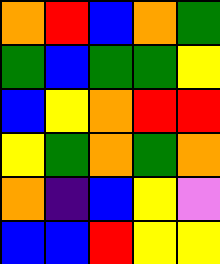[["orange", "red", "blue", "orange", "green"], ["green", "blue", "green", "green", "yellow"], ["blue", "yellow", "orange", "red", "red"], ["yellow", "green", "orange", "green", "orange"], ["orange", "indigo", "blue", "yellow", "violet"], ["blue", "blue", "red", "yellow", "yellow"]]